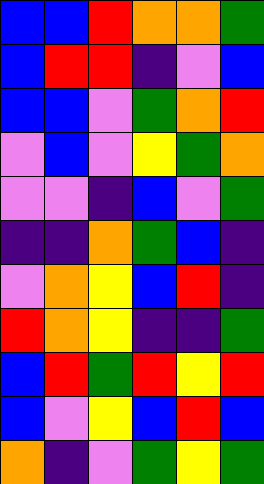[["blue", "blue", "red", "orange", "orange", "green"], ["blue", "red", "red", "indigo", "violet", "blue"], ["blue", "blue", "violet", "green", "orange", "red"], ["violet", "blue", "violet", "yellow", "green", "orange"], ["violet", "violet", "indigo", "blue", "violet", "green"], ["indigo", "indigo", "orange", "green", "blue", "indigo"], ["violet", "orange", "yellow", "blue", "red", "indigo"], ["red", "orange", "yellow", "indigo", "indigo", "green"], ["blue", "red", "green", "red", "yellow", "red"], ["blue", "violet", "yellow", "blue", "red", "blue"], ["orange", "indigo", "violet", "green", "yellow", "green"]]